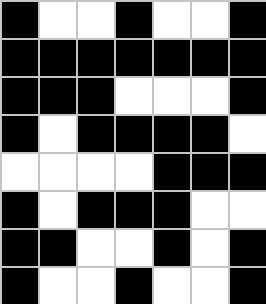[["black", "white", "white", "black", "white", "white", "black"], ["black", "black", "black", "black", "black", "black", "black"], ["black", "black", "black", "white", "white", "white", "black"], ["black", "white", "black", "black", "black", "black", "white"], ["white", "white", "white", "white", "black", "black", "black"], ["black", "white", "black", "black", "black", "white", "white"], ["black", "black", "white", "white", "black", "white", "black"], ["black", "white", "white", "black", "white", "white", "black"]]